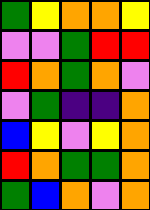[["green", "yellow", "orange", "orange", "yellow"], ["violet", "violet", "green", "red", "red"], ["red", "orange", "green", "orange", "violet"], ["violet", "green", "indigo", "indigo", "orange"], ["blue", "yellow", "violet", "yellow", "orange"], ["red", "orange", "green", "green", "orange"], ["green", "blue", "orange", "violet", "orange"]]